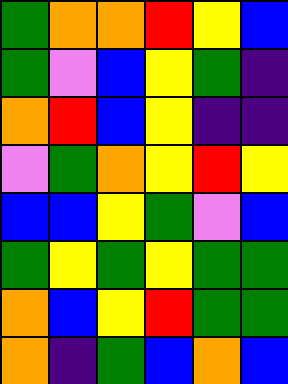[["green", "orange", "orange", "red", "yellow", "blue"], ["green", "violet", "blue", "yellow", "green", "indigo"], ["orange", "red", "blue", "yellow", "indigo", "indigo"], ["violet", "green", "orange", "yellow", "red", "yellow"], ["blue", "blue", "yellow", "green", "violet", "blue"], ["green", "yellow", "green", "yellow", "green", "green"], ["orange", "blue", "yellow", "red", "green", "green"], ["orange", "indigo", "green", "blue", "orange", "blue"]]